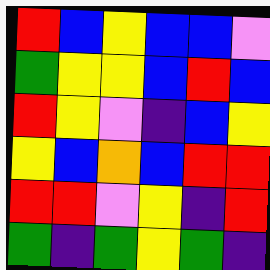[["red", "blue", "yellow", "blue", "blue", "violet"], ["green", "yellow", "yellow", "blue", "red", "blue"], ["red", "yellow", "violet", "indigo", "blue", "yellow"], ["yellow", "blue", "orange", "blue", "red", "red"], ["red", "red", "violet", "yellow", "indigo", "red"], ["green", "indigo", "green", "yellow", "green", "indigo"]]